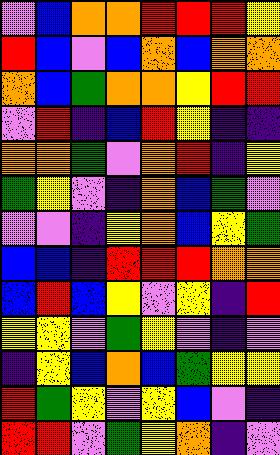[["violet", "blue", "orange", "orange", "red", "red", "red", "yellow"], ["red", "blue", "violet", "blue", "orange", "blue", "orange", "orange"], ["orange", "blue", "green", "orange", "orange", "yellow", "red", "red"], ["violet", "red", "indigo", "blue", "red", "yellow", "indigo", "indigo"], ["orange", "orange", "green", "violet", "orange", "red", "indigo", "yellow"], ["green", "yellow", "violet", "indigo", "orange", "blue", "green", "violet"], ["violet", "violet", "indigo", "yellow", "orange", "blue", "yellow", "green"], ["blue", "blue", "indigo", "red", "red", "red", "orange", "orange"], ["blue", "red", "blue", "yellow", "violet", "yellow", "indigo", "red"], ["yellow", "yellow", "violet", "green", "yellow", "violet", "indigo", "violet"], ["indigo", "yellow", "blue", "orange", "blue", "green", "yellow", "yellow"], ["red", "green", "yellow", "violet", "yellow", "blue", "violet", "indigo"], ["red", "red", "violet", "green", "yellow", "orange", "indigo", "violet"]]